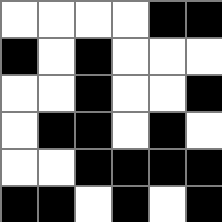[["white", "white", "white", "white", "black", "black"], ["black", "white", "black", "white", "white", "white"], ["white", "white", "black", "white", "white", "black"], ["white", "black", "black", "white", "black", "white"], ["white", "white", "black", "black", "black", "black"], ["black", "black", "white", "black", "white", "black"]]